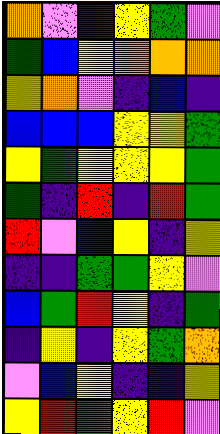[["orange", "violet", "indigo", "yellow", "green", "violet"], ["green", "blue", "yellow", "orange", "orange", "orange"], ["yellow", "orange", "violet", "indigo", "blue", "indigo"], ["blue", "blue", "blue", "yellow", "yellow", "green"], ["yellow", "green", "yellow", "yellow", "yellow", "green"], ["green", "indigo", "red", "indigo", "red", "green"], ["red", "violet", "blue", "yellow", "indigo", "yellow"], ["indigo", "indigo", "green", "green", "yellow", "violet"], ["blue", "green", "red", "yellow", "indigo", "green"], ["indigo", "yellow", "indigo", "yellow", "green", "orange"], ["violet", "blue", "yellow", "indigo", "indigo", "yellow"], ["yellow", "red", "green", "yellow", "red", "violet"]]